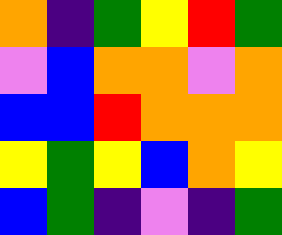[["orange", "indigo", "green", "yellow", "red", "green"], ["violet", "blue", "orange", "orange", "violet", "orange"], ["blue", "blue", "red", "orange", "orange", "orange"], ["yellow", "green", "yellow", "blue", "orange", "yellow"], ["blue", "green", "indigo", "violet", "indigo", "green"]]